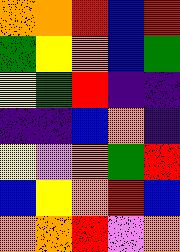[["orange", "orange", "red", "blue", "red"], ["green", "yellow", "orange", "blue", "green"], ["yellow", "green", "red", "indigo", "indigo"], ["indigo", "indigo", "blue", "orange", "indigo"], ["yellow", "violet", "orange", "green", "red"], ["blue", "yellow", "orange", "red", "blue"], ["orange", "orange", "red", "violet", "orange"]]